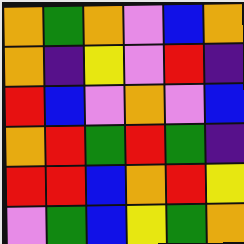[["orange", "green", "orange", "violet", "blue", "orange"], ["orange", "indigo", "yellow", "violet", "red", "indigo"], ["red", "blue", "violet", "orange", "violet", "blue"], ["orange", "red", "green", "red", "green", "indigo"], ["red", "red", "blue", "orange", "red", "yellow"], ["violet", "green", "blue", "yellow", "green", "orange"]]